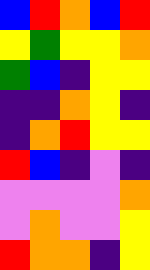[["blue", "red", "orange", "blue", "red"], ["yellow", "green", "yellow", "yellow", "orange"], ["green", "blue", "indigo", "yellow", "yellow"], ["indigo", "indigo", "orange", "yellow", "indigo"], ["indigo", "orange", "red", "yellow", "yellow"], ["red", "blue", "indigo", "violet", "indigo"], ["violet", "violet", "violet", "violet", "orange"], ["violet", "orange", "violet", "violet", "yellow"], ["red", "orange", "orange", "indigo", "yellow"]]